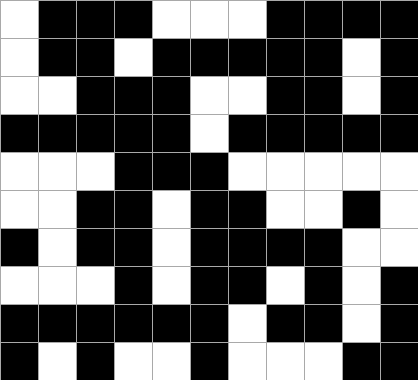[["white", "black", "black", "black", "white", "white", "white", "black", "black", "black", "black"], ["white", "black", "black", "white", "black", "black", "black", "black", "black", "white", "black"], ["white", "white", "black", "black", "black", "white", "white", "black", "black", "white", "black"], ["black", "black", "black", "black", "black", "white", "black", "black", "black", "black", "black"], ["white", "white", "white", "black", "black", "black", "white", "white", "white", "white", "white"], ["white", "white", "black", "black", "white", "black", "black", "white", "white", "black", "white"], ["black", "white", "black", "black", "white", "black", "black", "black", "black", "white", "white"], ["white", "white", "white", "black", "white", "black", "black", "white", "black", "white", "black"], ["black", "black", "black", "black", "black", "black", "white", "black", "black", "white", "black"], ["black", "white", "black", "white", "white", "black", "white", "white", "white", "black", "black"]]